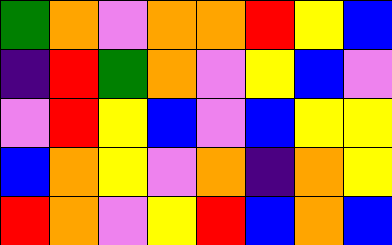[["green", "orange", "violet", "orange", "orange", "red", "yellow", "blue"], ["indigo", "red", "green", "orange", "violet", "yellow", "blue", "violet"], ["violet", "red", "yellow", "blue", "violet", "blue", "yellow", "yellow"], ["blue", "orange", "yellow", "violet", "orange", "indigo", "orange", "yellow"], ["red", "orange", "violet", "yellow", "red", "blue", "orange", "blue"]]